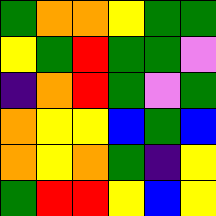[["green", "orange", "orange", "yellow", "green", "green"], ["yellow", "green", "red", "green", "green", "violet"], ["indigo", "orange", "red", "green", "violet", "green"], ["orange", "yellow", "yellow", "blue", "green", "blue"], ["orange", "yellow", "orange", "green", "indigo", "yellow"], ["green", "red", "red", "yellow", "blue", "yellow"]]